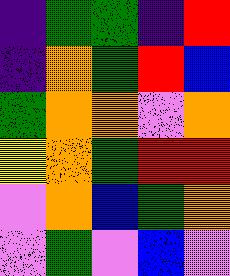[["indigo", "green", "green", "indigo", "red"], ["indigo", "orange", "green", "red", "blue"], ["green", "orange", "orange", "violet", "orange"], ["yellow", "orange", "green", "red", "red"], ["violet", "orange", "blue", "green", "orange"], ["violet", "green", "violet", "blue", "violet"]]